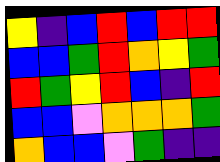[["yellow", "indigo", "blue", "red", "blue", "red", "red"], ["blue", "blue", "green", "red", "orange", "yellow", "green"], ["red", "green", "yellow", "red", "blue", "indigo", "red"], ["blue", "blue", "violet", "orange", "orange", "orange", "green"], ["orange", "blue", "blue", "violet", "green", "indigo", "indigo"]]